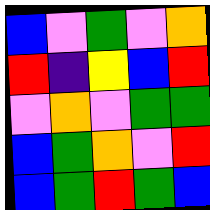[["blue", "violet", "green", "violet", "orange"], ["red", "indigo", "yellow", "blue", "red"], ["violet", "orange", "violet", "green", "green"], ["blue", "green", "orange", "violet", "red"], ["blue", "green", "red", "green", "blue"]]